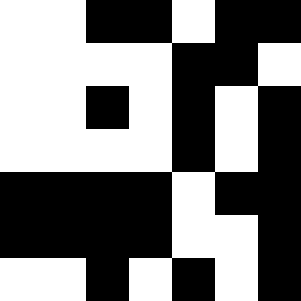[["white", "white", "black", "black", "white", "black", "black"], ["white", "white", "white", "white", "black", "black", "white"], ["white", "white", "black", "white", "black", "white", "black"], ["white", "white", "white", "white", "black", "white", "black"], ["black", "black", "black", "black", "white", "black", "black"], ["black", "black", "black", "black", "white", "white", "black"], ["white", "white", "black", "white", "black", "white", "black"]]